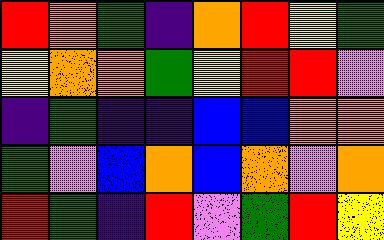[["red", "orange", "green", "indigo", "orange", "red", "yellow", "green"], ["yellow", "orange", "orange", "green", "yellow", "red", "red", "violet"], ["indigo", "green", "indigo", "indigo", "blue", "blue", "orange", "orange"], ["green", "violet", "blue", "orange", "blue", "orange", "violet", "orange"], ["red", "green", "indigo", "red", "violet", "green", "red", "yellow"]]